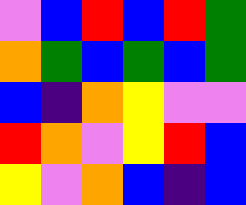[["violet", "blue", "red", "blue", "red", "green"], ["orange", "green", "blue", "green", "blue", "green"], ["blue", "indigo", "orange", "yellow", "violet", "violet"], ["red", "orange", "violet", "yellow", "red", "blue"], ["yellow", "violet", "orange", "blue", "indigo", "blue"]]